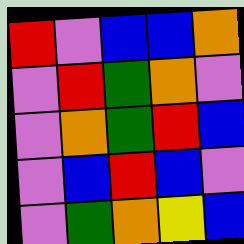[["red", "violet", "blue", "blue", "orange"], ["violet", "red", "green", "orange", "violet"], ["violet", "orange", "green", "red", "blue"], ["violet", "blue", "red", "blue", "violet"], ["violet", "green", "orange", "yellow", "blue"]]